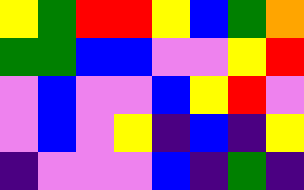[["yellow", "green", "red", "red", "yellow", "blue", "green", "orange"], ["green", "green", "blue", "blue", "violet", "violet", "yellow", "red"], ["violet", "blue", "violet", "violet", "blue", "yellow", "red", "violet"], ["violet", "blue", "violet", "yellow", "indigo", "blue", "indigo", "yellow"], ["indigo", "violet", "violet", "violet", "blue", "indigo", "green", "indigo"]]